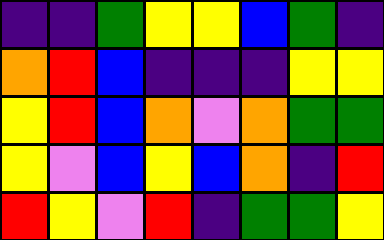[["indigo", "indigo", "green", "yellow", "yellow", "blue", "green", "indigo"], ["orange", "red", "blue", "indigo", "indigo", "indigo", "yellow", "yellow"], ["yellow", "red", "blue", "orange", "violet", "orange", "green", "green"], ["yellow", "violet", "blue", "yellow", "blue", "orange", "indigo", "red"], ["red", "yellow", "violet", "red", "indigo", "green", "green", "yellow"]]